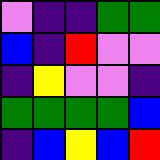[["violet", "indigo", "indigo", "green", "green"], ["blue", "indigo", "red", "violet", "violet"], ["indigo", "yellow", "violet", "violet", "indigo"], ["green", "green", "green", "green", "blue"], ["indigo", "blue", "yellow", "blue", "red"]]